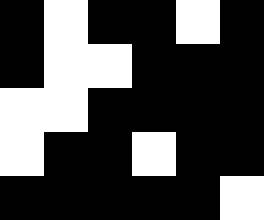[["black", "white", "black", "black", "white", "black"], ["black", "white", "white", "black", "black", "black"], ["white", "white", "black", "black", "black", "black"], ["white", "black", "black", "white", "black", "black"], ["black", "black", "black", "black", "black", "white"]]